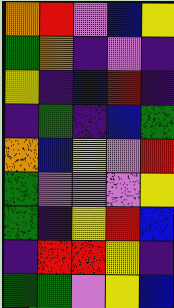[["orange", "red", "violet", "blue", "yellow"], ["green", "orange", "indigo", "violet", "indigo"], ["yellow", "indigo", "blue", "red", "indigo"], ["indigo", "green", "indigo", "blue", "green"], ["orange", "blue", "yellow", "violet", "red"], ["green", "violet", "violet", "violet", "yellow"], ["green", "indigo", "yellow", "red", "blue"], ["indigo", "red", "red", "yellow", "indigo"], ["green", "green", "violet", "yellow", "blue"]]